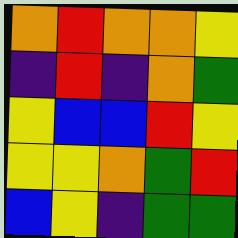[["orange", "red", "orange", "orange", "yellow"], ["indigo", "red", "indigo", "orange", "green"], ["yellow", "blue", "blue", "red", "yellow"], ["yellow", "yellow", "orange", "green", "red"], ["blue", "yellow", "indigo", "green", "green"]]